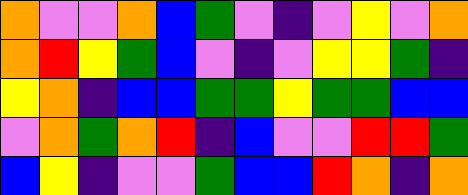[["orange", "violet", "violet", "orange", "blue", "green", "violet", "indigo", "violet", "yellow", "violet", "orange"], ["orange", "red", "yellow", "green", "blue", "violet", "indigo", "violet", "yellow", "yellow", "green", "indigo"], ["yellow", "orange", "indigo", "blue", "blue", "green", "green", "yellow", "green", "green", "blue", "blue"], ["violet", "orange", "green", "orange", "red", "indigo", "blue", "violet", "violet", "red", "red", "green"], ["blue", "yellow", "indigo", "violet", "violet", "green", "blue", "blue", "red", "orange", "indigo", "orange"]]